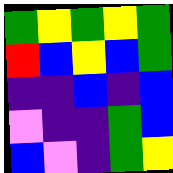[["green", "yellow", "green", "yellow", "green"], ["red", "blue", "yellow", "blue", "green"], ["indigo", "indigo", "blue", "indigo", "blue"], ["violet", "indigo", "indigo", "green", "blue"], ["blue", "violet", "indigo", "green", "yellow"]]